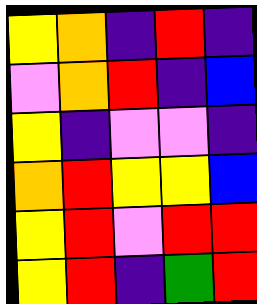[["yellow", "orange", "indigo", "red", "indigo"], ["violet", "orange", "red", "indigo", "blue"], ["yellow", "indigo", "violet", "violet", "indigo"], ["orange", "red", "yellow", "yellow", "blue"], ["yellow", "red", "violet", "red", "red"], ["yellow", "red", "indigo", "green", "red"]]